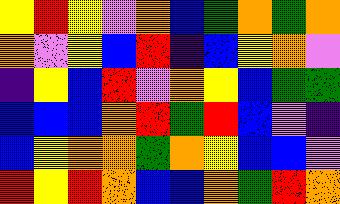[["yellow", "red", "yellow", "violet", "orange", "blue", "green", "orange", "green", "orange"], ["orange", "violet", "yellow", "blue", "red", "indigo", "blue", "yellow", "orange", "violet"], ["indigo", "yellow", "blue", "red", "violet", "orange", "yellow", "blue", "green", "green"], ["blue", "blue", "blue", "orange", "red", "green", "red", "blue", "violet", "indigo"], ["blue", "yellow", "orange", "orange", "green", "orange", "yellow", "blue", "blue", "violet"], ["red", "yellow", "red", "orange", "blue", "blue", "orange", "green", "red", "orange"]]